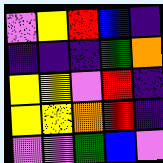[["violet", "yellow", "red", "blue", "indigo"], ["indigo", "indigo", "indigo", "green", "orange"], ["yellow", "yellow", "violet", "red", "indigo"], ["yellow", "yellow", "orange", "red", "indigo"], ["violet", "violet", "green", "blue", "violet"]]